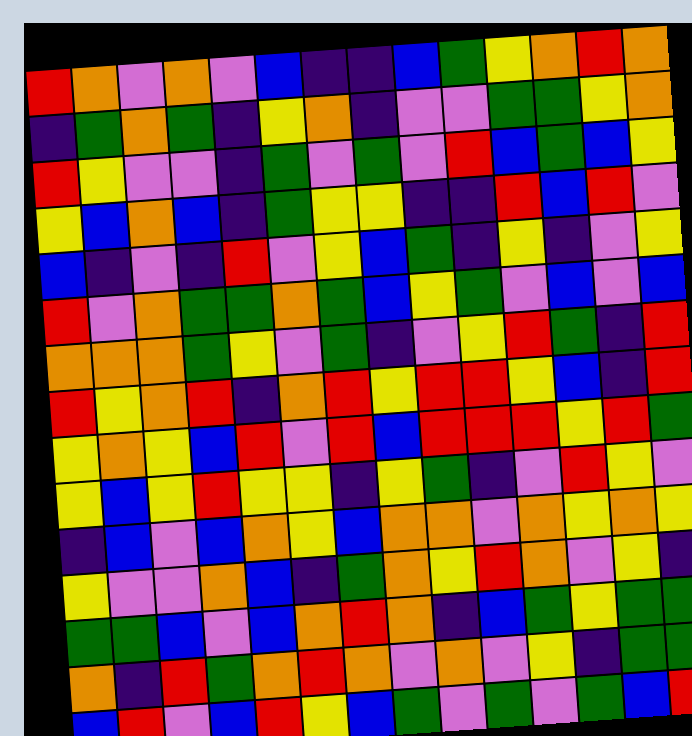[["red", "orange", "violet", "orange", "violet", "blue", "indigo", "indigo", "blue", "green", "yellow", "orange", "red", "orange"], ["indigo", "green", "orange", "green", "indigo", "yellow", "orange", "indigo", "violet", "violet", "green", "green", "yellow", "orange"], ["red", "yellow", "violet", "violet", "indigo", "green", "violet", "green", "violet", "red", "blue", "green", "blue", "yellow"], ["yellow", "blue", "orange", "blue", "indigo", "green", "yellow", "yellow", "indigo", "indigo", "red", "blue", "red", "violet"], ["blue", "indigo", "violet", "indigo", "red", "violet", "yellow", "blue", "green", "indigo", "yellow", "indigo", "violet", "yellow"], ["red", "violet", "orange", "green", "green", "orange", "green", "blue", "yellow", "green", "violet", "blue", "violet", "blue"], ["orange", "orange", "orange", "green", "yellow", "violet", "green", "indigo", "violet", "yellow", "red", "green", "indigo", "red"], ["red", "yellow", "orange", "red", "indigo", "orange", "red", "yellow", "red", "red", "yellow", "blue", "indigo", "red"], ["yellow", "orange", "yellow", "blue", "red", "violet", "red", "blue", "red", "red", "red", "yellow", "red", "green"], ["yellow", "blue", "yellow", "red", "yellow", "yellow", "indigo", "yellow", "green", "indigo", "violet", "red", "yellow", "violet"], ["indigo", "blue", "violet", "blue", "orange", "yellow", "blue", "orange", "orange", "violet", "orange", "yellow", "orange", "yellow"], ["yellow", "violet", "violet", "orange", "blue", "indigo", "green", "orange", "yellow", "red", "orange", "violet", "yellow", "indigo"], ["green", "green", "blue", "violet", "blue", "orange", "red", "orange", "indigo", "blue", "green", "yellow", "green", "green"], ["orange", "indigo", "red", "green", "orange", "red", "orange", "violet", "orange", "violet", "yellow", "indigo", "green", "green"], ["blue", "red", "violet", "blue", "red", "yellow", "blue", "green", "violet", "green", "violet", "green", "blue", "red"]]